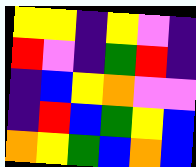[["yellow", "yellow", "indigo", "yellow", "violet", "indigo"], ["red", "violet", "indigo", "green", "red", "indigo"], ["indigo", "blue", "yellow", "orange", "violet", "violet"], ["indigo", "red", "blue", "green", "yellow", "blue"], ["orange", "yellow", "green", "blue", "orange", "blue"]]